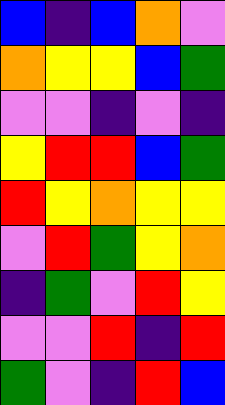[["blue", "indigo", "blue", "orange", "violet"], ["orange", "yellow", "yellow", "blue", "green"], ["violet", "violet", "indigo", "violet", "indigo"], ["yellow", "red", "red", "blue", "green"], ["red", "yellow", "orange", "yellow", "yellow"], ["violet", "red", "green", "yellow", "orange"], ["indigo", "green", "violet", "red", "yellow"], ["violet", "violet", "red", "indigo", "red"], ["green", "violet", "indigo", "red", "blue"]]